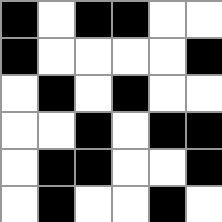[["black", "white", "black", "black", "white", "white"], ["black", "white", "white", "white", "white", "black"], ["white", "black", "white", "black", "white", "white"], ["white", "white", "black", "white", "black", "black"], ["white", "black", "black", "white", "white", "black"], ["white", "black", "white", "white", "black", "white"]]